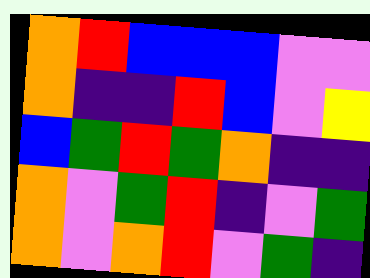[["orange", "red", "blue", "blue", "blue", "violet", "violet"], ["orange", "indigo", "indigo", "red", "blue", "violet", "yellow"], ["blue", "green", "red", "green", "orange", "indigo", "indigo"], ["orange", "violet", "green", "red", "indigo", "violet", "green"], ["orange", "violet", "orange", "red", "violet", "green", "indigo"]]